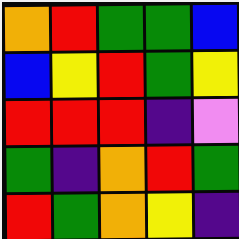[["orange", "red", "green", "green", "blue"], ["blue", "yellow", "red", "green", "yellow"], ["red", "red", "red", "indigo", "violet"], ["green", "indigo", "orange", "red", "green"], ["red", "green", "orange", "yellow", "indigo"]]